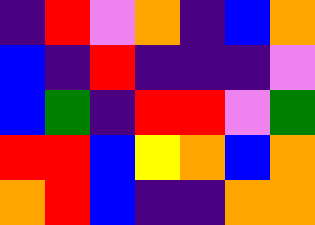[["indigo", "red", "violet", "orange", "indigo", "blue", "orange"], ["blue", "indigo", "red", "indigo", "indigo", "indigo", "violet"], ["blue", "green", "indigo", "red", "red", "violet", "green"], ["red", "red", "blue", "yellow", "orange", "blue", "orange"], ["orange", "red", "blue", "indigo", "indigo", "orange", "orange"]]